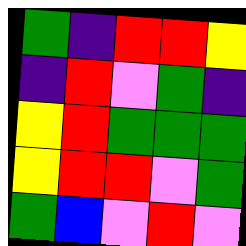[["green", "indigo", "red", "red", "yellow"], ["indigo", "red", "violet", "green", "indigo"], ["yellow", "red", "green", "green", "green"], ["yellow", "red", "red", "violet", "green"], ["green", "blue", "violet", "red", "violet"]]